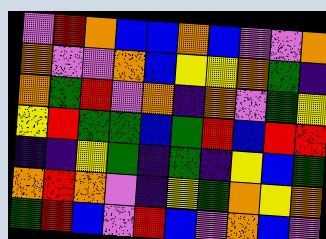[["violet", "red", "orange", "blue", "blue", "orange", "blue", "violet", "violet", "orange"], ["orange", "violet", "violet", "orange", "blue", "yellow", "yellow", "orange", "green", "indigo"], ["orange", "green", "red", "violet", "orange", "indigo", "orange", "violet", "green", "yellow"], ["yellow", "red", "green", "green", "blue", "green", "red", "blue", "red", "red"], ["indigo", "indigo", "yellow", "green", "indigo", "green", "indigo", "yellow", "blue", "green"], ["orange", "red", "orange", "violet", "indigo", "yellow", "green", "orange", "yellow", "orange"], ["green", "red", "blue", "violet", "red", "blue", "violet", "orange", "blue", "violet"]]